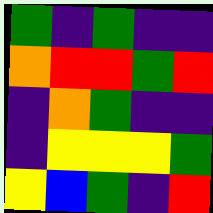[["green", "indigo", "green", "indigo", "indigo"], ["orange", "red", "red", "green", "red"], ["indigo", "orange", "green", "indigo", "indigo"], ["indigo", "yellow", "yellow", "yellow", "green"], ["yellow", "blue", "green", "indigo", "red"]]